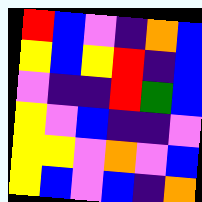[["red", "blue", "violet", "indigo", "orange", "blue"], ["yellow", "blue", "yellow", "red", "indigo", "blue"], ["violet", "indigo", "indigo", "red", "green", "blue"], ["yellow", "violet", "blue", "indigo", "indigo", "violet"], ["yellow", "yellow", "violet", "orange", "violet", "blue"], ["yellow", "blue", "violet", "blue", "indigo", "orange"]]